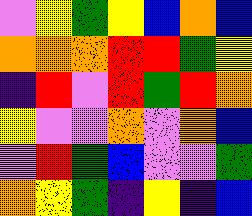[["violet", "yellow", "green", "yellow", "blue", "orange", "blue"], ["orange", "orange", "orange", "red", "red", "green", "yellow"], ["indigo", "red", "violet", "red", "green", "red", "orange"], ["yellow", "violet", "violet", "orange", "violet", "orange", "blue"], ["violet", "red", "green", "blue", "violet", "violet", "green"], ["orange", "yellow", "green", "indigo", "yellow", "indigo", "blue"]]